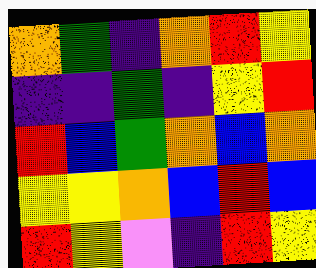[["orange", "green", "indigo", "orange", "red", "yellow"], ["indigo", "indigo", "green", "indigo", "yellow", "red"], ["red", "blue", "green", "orange", "blue", "orange"], ["yellow", "yellow", "orange", "blue", "red", "blue"], ["red", "yellow", "violet", "indigo", "red", "yellow"]]